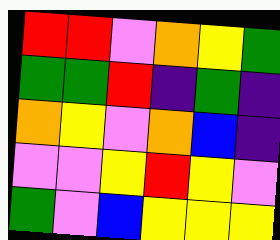[["red", "red", "violet", "orange", "yellow", "green"], ["green", "green", "red", "indigo", "green", "indigo"], ["orange", "yellow", "violet", "orange", "blue", "indigo"], ["violet", "violet", "yellow", "red", "yellow", "violet"], ["green", "violet", "blue", "yellow", "yellow", "yellow"]]